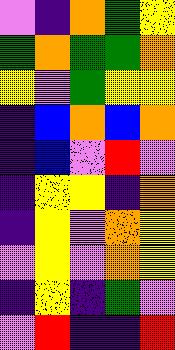[["violet", "indigo", "orange", "green", "yellow"], ["green", "orange", "green", "green", "orange"], ["yellow", "violet", "green", "yellow", "yellow"], ["indigo", "blue", "orange", "blue", "orange"], ["indigo", "blue", "violet", "red", "violet"], ["indigo", "yellow", "yellow", "indigo", "orange"], ["indigo", "yellow", "violet", "orange", "yellow"], ["violet", "yellow", "violet", "orange", "yellow"], ["indigo", "yellow", "indigo", "green", "violet"], ["violet", "red", "indigo", "indigo", "red"]]